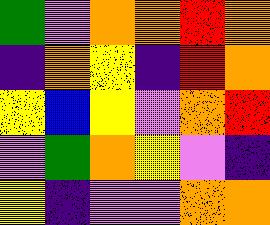[["green", "violet", "orange", "orange", "red", "orange"], ["indigo", "orange", "yellow", "indigo", "red", "orange"], ["yellow", "blue", "yellow", "violet", "orange", "red"], ["violet", "green", "orange", "yellow", "violet", "indigo"], ["yellow", "indigo", "violet", "violet", "orange", "orange"]]